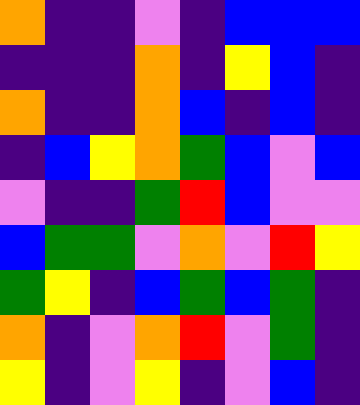[["orange", "indigo", "indigo", "violet", "indigo", "blue", "blue", "blue"], ["indigo", "indigo", "indigo", "orange", "indigo", "yellow", "blue", "indigo"], ["orange", "indigo", "indigo", "orange", "blue", "indigo", "blue", "indigo"], ["indigo", "blue", "yellow", "orange", "green", "blue", "violet", "blue"], ["violet", "indigo", "indigo", "green", "red", "blue", "violet", "violet"], ["blue", "green", "green", "violet", "orange", "violet", "red", "yellow"], ["green", "yellow", "indigo", "blue", "green", "blue", "green", "indigo"], ["orange", "indigo", "violet", "orange", "red", "violet", "green", "indigo"], ["yellow", "indigo", "violet", "yellow", "indigo", "violet", "blue", "indigo"]]